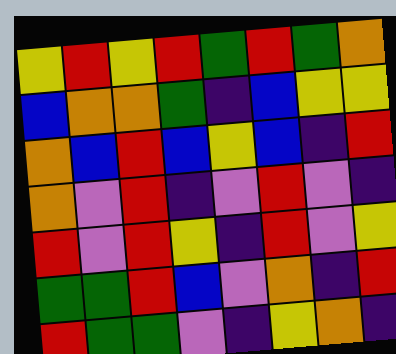[["yellow", "red", "yellow", "red", "green", "red", "green", "orange"], ["blue", "orange", "orange", "green", "indigo", "blue", "yellow", "yellow"], ["orange", "blue", "red", "blue", "yellow", "blue", "indigo", "red"], ["orange", "violet", "red", "indigo", "violet", "red", "violet", "indigo"], ["red", "violet", "red", "yellow", "indigo", "red", "violet", "yellow"], ["green", "green", "red", "blue", "violet", "orange", "indigo", "red"], ["red", "green", "green", "violet", "indigo", "yellow", "orange", "indigo"]]